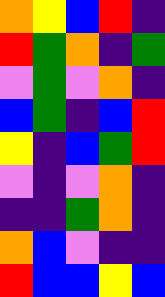[["orange", "yellow", "blue", "red", "indigo"], ["red", "green", "orange", "indigo", "green"], ["violet", "green", "violet", "orange", "indigo"], ["blue", "green", "indigo", "blue", "red"], ["yellow", "indigo", "blue", "green", "red"], ["violet", "indigo", "violet", "orange", "indigo"], ["indigo", "indigo", "green", "orange", "indigo"], ["orange", "blue", "violet", "indigo", "indigo"], ["red", "blue", "blue", "yellow", "blue"]]